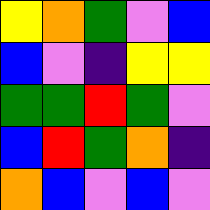[["yellow", "orange", "green", "violet", "blue"], ["blue", "violet", "indigo", "yellow", "yellow"], ["green", "green", "red", "green", "violet"], ["blue", "red", "green", "orange", "indigo"], ["orange", "blue", "violet", "blue", "violet"]]